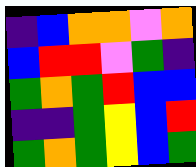[["indigo", "blue", "orange", "orange", "violet", "orange"], ["blue", "red", "red", "violet", "green", "indigo"], ["green", "orange", "green", "red", "blue", "blue"], ["indigo", "indigo", "green", "yellow", "blue", "red"], ["green", "orange", "green", "yellow", "blue", "green"]]